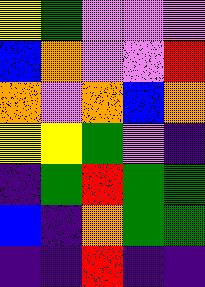[["yellow", "green", "violet", "violet", "violet"], ["blue", "orange", "violet", "violet", "red"], ["orange", "violet", "orange", "blue", "orange"], ["yellow", "yellow", "green", "violet", "indigo"], ["indigo", "green", "red", "green", "green"], ["blue", "indigo", "orange", "green", "green"], ["indigo", "indigo", "red", "indigo", "indigo"]]